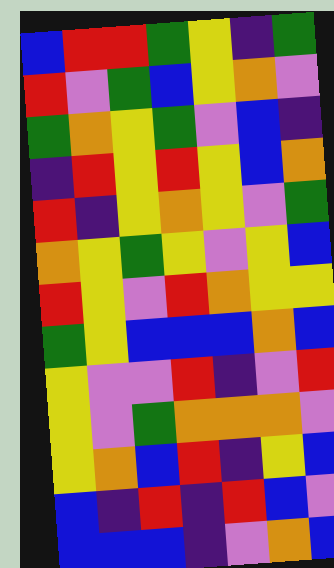[["blue", "red", "red", "green", "yellow", "indigo", "green"], ["red", "violet", "green", "blue", "yellow", "orange", "violet"], ["green", "orange", "yellow", "green", "violet", "blue", "indigo"], ["indigo", "red", "yellow", "red", "yellow", "blue", "orange"], ["red", "indigo", "yellow", "orange", "yellow", "violet", "green"], ["orange", "yellow", "green", "yellow", "violet", "yellow", "blue"], ["red", "yellow", "violet", "red", "orange", "yellow", "yellow"], ["green", "yellow", "blue", "blue", "blue", "orange", "blue"], ["yellow", "violet", "violet", "red", "indigo", "violet", "red"], ["yellow", "violet", "green", "orange", "orange", "orange", "violet"], ["yellow", "orange", "blue", "red", "indigo", "yellow", "blue"], ["blue", "indigo", "red", "indigo", "red", "blue", "violet"], ["blue", "blue", "blue", "indigo", "violet", "orange", "blue"]]